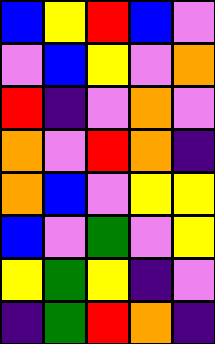[["blue", "yellow", "red", "blue", "violet"], ["violet", "blue", "yellow", "violet", "orange"], ["red", "indigo", "violet", "orange", "violet"], ["orange", "violet", "red", "orange", "indigo"], ["orange", "blue", "violet", "yellow", "yellow"], ["blue", "violet", "green", "violet", "yellow"], ["yellow", "green", "yellow", "indigo", "violet"], ["indigo", "green", "red", "orange", "indigo"]]